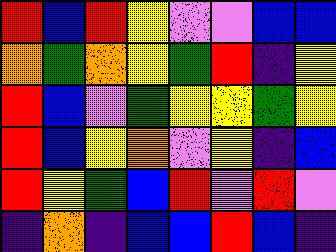[["red", "blue", "red", "yellow", "violet", "violet", "blue", "blue"], ["orange", "green", "orange", "yellow", "green", "red", "indigo", "yellow"], ["red", "blue", "violet", "green", "yellow", "yellow", "green", "yellow"], ["red", "blue", "yellow", "orange", "violet", "yellow", "indigo", "blue"], ["red", "yellow", "green", "blue", "red", "violet", "red", "violet"], ["indigo", "orange", "indigo", "blue", "blue", "red", "blue", "indigo"]]